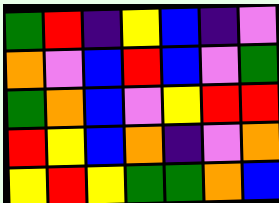[["green", "red", "indigo", "yellow", "blue", "indigo", "violet"], ["orange", "violet", "blue", "red", "blue", "violet", "green"], ["green", "orange", "blue", "violet", "yellow", "red", "red"], ["red", "yellow", "blue", "orange", "indigo", "violet", "orange"], ["yellow", "red", "yellow", "green", "green", "orange", "blue"]]